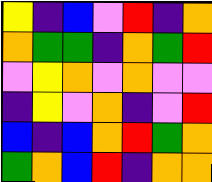[["yellow", "indigo", "blue", "violet", "red", "indigo", "orange"], ["orange", "green", "green", "indigo", "orange", "green", "red"], ["violet", "yellow", "orange", "violet", "orange", "violet", "violet"], ["indigo", "yellow", "violet", "orange", "indigo", "violet", "red"], ["blue", "indigo", "blue", "orange", "red", "green", "orange"], ["green", "orange", "blue", "red", "indigo", "orange", "orange"]]